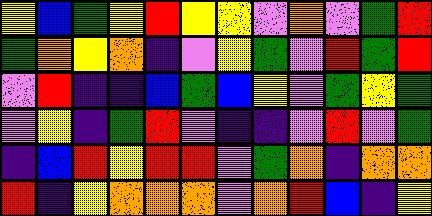[["yellow", "blue", "green", "yellow", "red", "yellow", "yellow", "violet", "orange", "violet", "green", "red"], ["green", "orange", "yellow", "orange", "indigo", "violet", "yellow", "green", "violet", "red", "green", "red"], ["violet", "red", "indigo", "indigo", "blue", "green", "blue", "yellow", "violet", "green", "yellow", "green"], ["violet", "yellow", "indigo", "green", "red", "violet", "indigo", "indigo", "violet", "red", "violet", "green"], ["indigo", "blue", "red", "yellow", "red", "red", "violet", "green", "orange", "indigo", "orange", "orange"], ["red", "indigo", "yellow", "orange", "orange", "orange", "violet", "orange", "red", "blue", "indigo", "yellow"]]